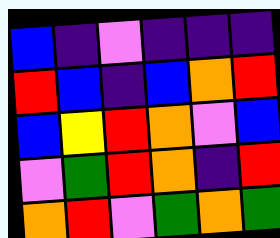[["blue", "indigo", "violet", "indigo", "indigo", "indigo"], ["red", "blue", "indigo", "blue", "orange", "red"], ["blue", "yellow", "red", "orange", "violet", "blue"], ["violet", "green", "red", "orange", "indigo", "red"], ["orange", "red", "violet", "green", "orange", "green"]]